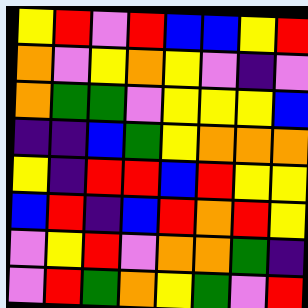[["yellow", "red", "violet", "red", "blue", "blue", "yellow", "red"], ["orange", "violet", "yellow", "orange", "yellow", "violet", "indigo", "violet"], ["orange", "green", "green", "violet", "yellow", "yellow", "yellow", "blue"], ["indigo", "indigo", "blue", "green", "yellow", "orange", "orange", "orange"], ["yellow", "indigo", "red", "red", "blue", "red", "yellow", "yellow"], ["blue", "red", "indigo", "blue", "red", "orange", "red", "yellow"], ["violet", "yellow", "red", "violet", "orange", "orange", "green", "indigo"], ["violet", "red", "green", "orange", "yellow", "green", "violet", "red"]]